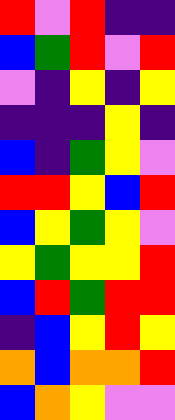[["red", "violet", "red", "indigo", "indigo"], ["blue", "green", "red", "violet", "red"], ["violet", "indigo", "yellow", "indigo", "yellow"], ["indigo", "indigo", "indigo", "yellow", "indigo"], ["blue", "indigo", "green", "yellow", "violet"], ["red", "red", "yellow", "blue", "red"], ["blue", "yellow", "green", "yellow", "violet"], ["yellow", "green", "yellow", "yellow", "red"], ["blue", "red", "green", "red", "red"], ["indigo", "blue", "yellow", "red", "yellow"], ["orange", "blue", "orange", "orange", "red"], ["blue", "orange", "yellow", "violet", "violet"]]